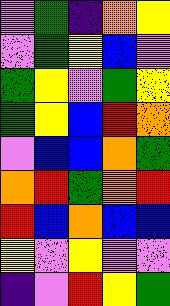[["violet", "green", "indigo", "orange", "yellow"], ["violet", "green", "yellow", "blue", "violet"], ["green", "yellow", "violet", "green", "yellow"], ["green", "yellow", "blue", "red", "orange"], ["violet", "blue", "blue", "orange", "green"], ["orange", "red", "green", "orange", "red"], ["red", "blue", "orange", "blue", "blue"], ["yellow", "violet", "yellow", "violet", "violet"], ["indigo", "violet", "red", "yellow", "green"]]